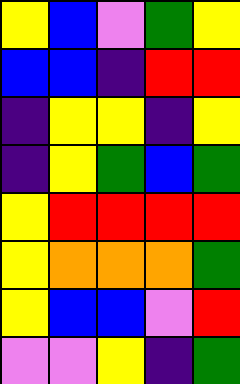[["yellow", "blue", "violet", "green", "yellow"], ["blue", "blue", "indigo", "red", "red"], ["indigo", "yellow", "yellow", "indigo", "yellow"], ["indigo", "yellow", "green", "blue", "green"], ["yellow", "red", "red", "red", "red"], ["yellow", "orange", "orange", "orange", "green"], ["yellow", "blue", "blue", "violet", "red"], ["violet", "violet", "yellow", "indigo", "green"]]